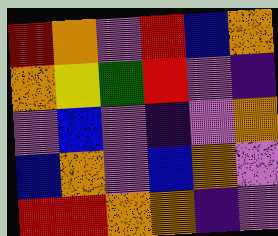[["red", "orange", "violet", "red", "blue", "orange"], ["orange", "yellow", "green", "red", "violet", "indigo"], ["violet", "blue", "violet", "indigo", "violet", "orange"], ["blue", "orange", "violet", "blue", "orange", "violet"], ["red", "red", "orange", "orange", "indigo", "violet"]]